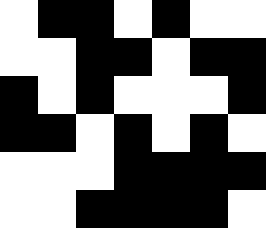[["white", "black", "black", "white", "black", "white", "white"], ["white", "white", "black", "black", "white", "black", "black"], ["black", "white", "black", "white", "white", "white", "black"], ["black", "black", "white", "black", "white", "black", "white"], ["white", "white", "white", "black", "black", "black", "black"], ["white", "white", "black", "black", "black", "black", "white"]]